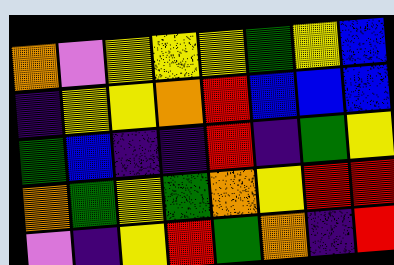[["orange", "violet", "yellow", "yellow", "yellow", "green", "yellow", "blue"], ["indigo", "yellow", "yellow", "orange", "red", "blue", "blue", "blue"], ["green", "blue", "indigo", "indigo", "red", "indigo", "green", "yellow"], ["orange", "green", "yellow", "green", "orange", "yellow", "red", "red"], ["violet", "indigo", "yellow", "red", "green", "orange", "indigo", "red"]]